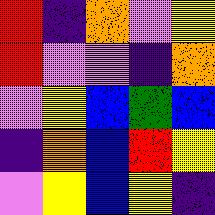[["red", "indigo", "orange", "violet", "yellow"], ["red", "violet", "violet", "indigo", "orange"], ["violet", "yellow", "blue", "green", "blue"], ["indigo", "orange", "blue", "red", "yellow"], ["violet", "yellow", "blue", "yellow", "indigo"]]